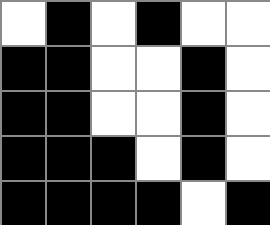[["white", "black", "white", "black", "white", "white"], ["black", "black", "white", "white", "black", "white"], ["black", "black", "white", "white", "black", "white"], ["black", "black", "black", "white", "black", "white"], ["black", "black", "black", "black", "white", "black"]]